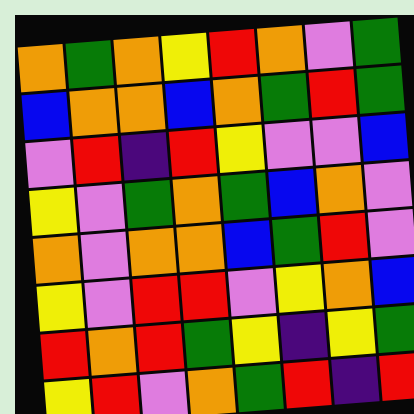[["orange", "green", "orange", "yellow", "red", "orange", "violet", "green"], ["blue", "orange", "orange", "blue", "orange", "green", "red", "green"], ["violet", "red", "indigo", "red", "yellow", "violet", "violet", "blue"], ["yellow", "violet", "green", "orange", "green", "blue", "orange", "violet"], ["orange", "violet", "orange", "orange", "blue", "green", "red", "violet"], ["yellow", "violet", "red", "red", "violet", "yellow", "orange", "blue"], ["red", "orange", "red", "green", "yellow", "indigo", "yellow", "green"], ["yellow", "red", "violet", "orange", "green", "red", "indigo", "red"]]